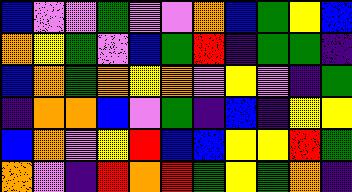[["blue", "violet", "violet", "green", "violet", "violet", "orange", "blue", "green", "yellow", "blue"], ["orange", "yellow", "green", "violet", "blue", "green", "red", "indigo", "green", "green", "indigo"], ["blue", "orange", "green", "orange", "yellow", "orange", "violet", "yellow", "violet", "indigo", "green"], ["indigo", "orange", "orange", "blue", "violet", "green", "indigo", "blue", "indigo", "yellow", "yellow"], ["blue", "orange", "violet", "yellow", "red", "blue", "blue", "yellow", "yellow", "red", "green"], ["orange", "violet", "indigo", "red", "orange", "red", "green", "yellow", "green", "orange", "indigo"]]